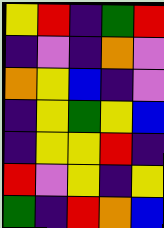[["yellow", "red", "indigo", "green", "red"], ["indigo", "violet", "indigo", "orange", "violet"], ["orange", "yellow", "blue", "indigo", "violet"], ["indigo", "yellow", "green", "yellow", "blue"], ["indigo", "yellow", "yellow", "red", "indigo"], ["red", "violet", "yellow", "indigo", "yellow"], ["green", "indigo", "red", "orange", "blue"]]